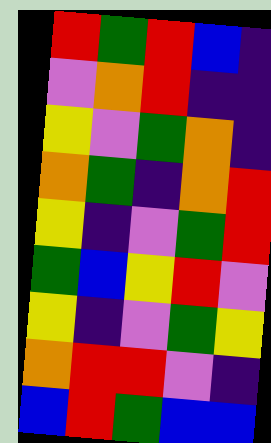[["red", "green", "red", "blue", "indigo"], ["violet", "orange", "red", "indigo", "indigo"], ["yellow", "violet", "green", "orange", "indigo"], ["orange", "green", "indigo", "orange", "red"], ["yellow", "indigo", "violet", "green", "red"], ["green", "blue", "yellow", "red", "violet"], ["yellow", "indigo", "violet", "green", "yellow"], ["orange", "red", "red", "violet", "indigo"], ["blue", "red", "green", "blue", "blue"]]